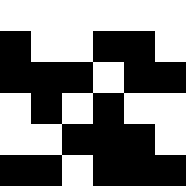[["white", "white", "white", "white", "white", "white"], ["black", "white", "white", "black", "black", "white"], ["black", "black", "black", "white", "black", "black"], ["white", "black", "white", "black", "white", "white"], ["white", "white", "black", "black", "black", "white"], ["black", "black", "white", "black", "black", "black"]]